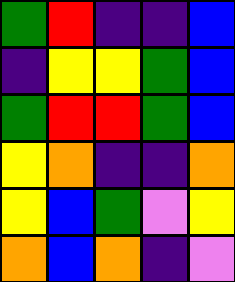[["green", "red", "indigo", "indigo", "blue"], ["indigo", "yellow", "yellow", "green", "blue"], ["green", "red", "red", "green", "blue"], ["yellow", "orange", "indigo", "indigo", "orange"], ["yellow", "blue", "green", "violet", "yellow"], ["orange", "blue", "orange", "indigo", "violet"]]